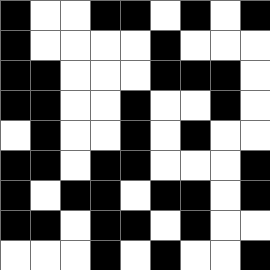[["black", "white", "white", "black", "black", "white", "black", "white", "black"], ["black", "white", "white", "white", "white", "black", "white", "white", "white"], ["black", "black", "white", "white", "white", "black", "black", "black", "white"], ["black", "black", "white", "white", "black", "white", "white", "black", "white"], ["white", "black", "white", "white", "black", "white", "black", "white", "white"], ["black", "black", "white", "black", "black", "white", "white", "white", "black"], ["black", "white", "black", "black", "white", "black", "black", "white", "black"], ["black", "black", "white", "black", "black", "white", "black", "white", "white"], ["white", "white", "white", "black", "white", "black", "white", "white", "black"]]